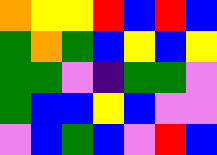[["orange", "yellow", "yellow", "red", "blue", "red", "blue"], ["green", "orange", "green", "blue", "yellow", "blue", "yellow"], ["green", "green", "violet", "indigo", "green", "green", "violet"], ["green", "blue", "blue", "yellow", "blue", "violet", "violet"], ["violet", "blue", "green", "blue", "violet", "red", "blue"]]